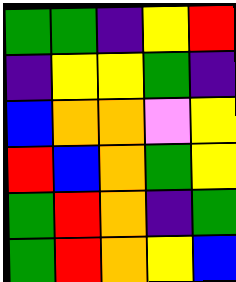[["green", "green", "indigo", "yellow", "red"], ["indigo", "yellow", "yellow", "green", "indigo"], ["blue", "orange", "orange", "violet", "yellow"], ["red", "blue", "orange", "green", "yellow"], ["green", "red", "orange", "indigo", "green"], ["green", "red", "orange", "yellow", "blue"]]